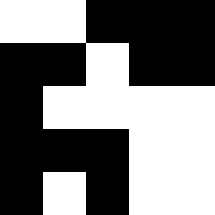[["white", "white", "black", "black", "black"], ["black", "black", "white", "black", "black"], ["black", "white", "white", "white", "white"], ["black", "black", "black", "white", "white"], ["black", "white", "black", "white", "white"]]